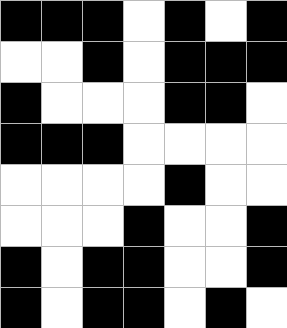[["black", "black", "black", "white", "black", "white", "black"], ["white", "white", "black", "white", "black", "black", "black"], ["black", "white", "white", "white", "black", "black", "white"], ["black", "black", "black", "white", "white", "white", "white"], ["white", "white", "white", "white", "black", "white", "white"], ["white", "white", "white", "black", "white", "white", "black"], ["black", "white", "black", "black", "white", "white", "black"], ["black", "white", "black", "black", "white", "black", "white"]]